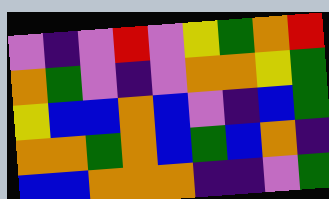[["violet", "indigo", "violet", "red", "violet", "yellow", "green", "orange", "red"], ["orange", "green", "violet", "indigo", "violet", "orange", "orange", "yellow", "green"], ["yellow", "blue", "blue", "orange", "blue", "violet", "indigo", "blue", "green"], ["orange", "orange", "green", "orange", "blue", "green", "blue", "orange", "indigo"], ["blue", "blue", "orange", "orange", "orange", "indigo", "indigo", "violet", "green"]]